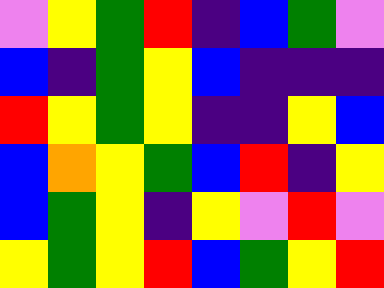[["violet", "yellow", "green", "red", "indigo", "blue", "green", "violet"], ["blue", "indigo", "green", "yellow", "blue", "indigo", "indigo", "indigo"], ["red", "yellow", "green", "yellow", "indigo", "indigo", "yellow", "blue"], ["blue", "orange", "yellow", "green", "blue", "red", "indigo", "yellow"], ["blue", "green", "yellow", "indigo", "yellow", "violet", "red", "violet"], ["yellow", "green", "yellow", "red", "blue", "green", "yellow", "red"]]